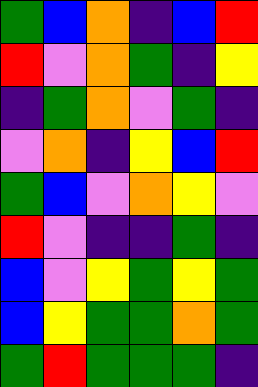[["green", "blue", "orange", "indigo", "blue", "red"], ["red", "violet", "orange", "green", "indigo", "yellow"], ["indigo", "green", "orange", "violet", "green", "indigo"], ["violet", "orange", "indigo", "yellow", "blue", "red"], ["green", "blue", "violet", "orange", "yellow", "violet"], ["red", "violet", "indigo", "indigo", "green", "indigo"], ["blue", "violet", "yellow", "green", "yellow", "green"], ["blue", "yellow", "green", "green", "orange", "green"], ["green", "red", "green", "green", "green", "indigo"]]